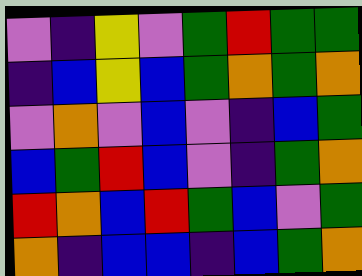[["violet", "indigo", "yellow", "violet", "green", "red", "green", "green"], ["indigo", "blue", "yellow", "blue", "green", "orange", "green", "orange"], ["violet", "orange", "violet", "blue", "violet", "indigo", "blue", "green"], ["blue", "green", "red", "blue", "violet", "indigo", "green", "orange"], ["red", "orange", "blue", "red", "green", "blue", "violet", "green"], ["orange", "indigo", "blue", "blue", "indigo", "blue", "green", "orange"]]